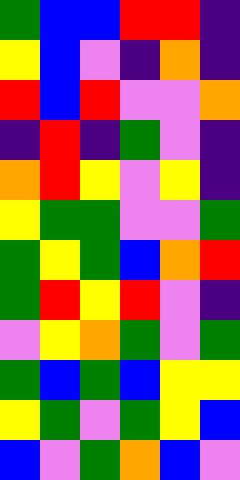[["green", "blue", "blue", "red", "red", "indigo"], ["yellow", "blue", "violet", "indigo", "orange", "indigo"], ["red", "blue", "red", "violet", "violet", "orange"], ["indigo", "red", "indigo", "green", "violet", "indigo"], ["orange", "red", "yellow", "violet", "yellow", "indigo"], ["yellow", "green", "green", "violet", "violet", "green"], ["green", "yellow", "green", "blue", "orange", "red"], ["green", "red", "yellow", "red", "violet", "indigo"], ["violet", "yellow", "orange", "green", "violet", "green"], ["green", "blue", "green", "blue", "yellow", "yellow"], ["yellow", "green", "violet", "green", "yellow", "blue"], ["blue", "violet", "green", "orange", "blue", "violet"]]